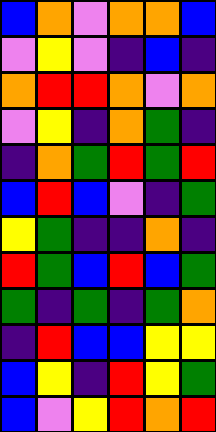[["blue", "orange", "violet", "orange", "orange", "blue"], ["violet", "yellow", "violet", "indigo", "blue", "indigo"], ["orange", "red", "red", "orange", "violet", "orange"], ["violet", "yellow", "indigo", "orange", "green", "indigo"], ["indigo", "orange", "green", "red", "green", "red"], ["blue", "red", "blue", "violet", "indigo", "green"], ["yellow", "green", "indigo", "indigo", "orange", "indigo"], ["red", "green", "blue", "red", "blue", "green"], ["green", "indigo", "green", "indigo", "green", "orange"], ["indigo", "red", "blue", "blue", "yellow", "yellow"], ["blue", "yellow", "indigo", "red", "yellow", "green"], ["blue", "violet", "yellow", "red", "orange", "red"]]